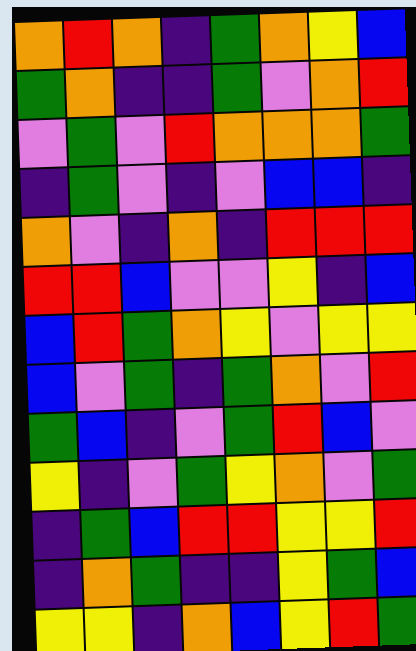[["orange", "red", "orange", "indigo", "green", "orange", "yellow", "blue"], ["green", "orange", "indigo", "indigo", "green", "violet", "orange", "red"], ["violet", "green", "violet", "red", "orange", "orange", "orange", "green"], ["indigo", "green", "violet", "indigo", "violet", "blue", "blue", "indigo"], ["orange", "violet", "indigo", "orange", "indigo", "red", "red", "red"], ["red", "red", "blue", "violet", "violet", "yellow", "indigo", "blue"], ["blue", "red", "green", "orange", "yellow", "violet", "yellow", "yellow"], ["blue", "violet", "green", "indigo", "green", "orange", "violet", "red"], ["green", "blue", "indigo", "violet", "green", "red", "blue", "violet"], ["yellow", "indigo", "violet", "green", "yellow", "orange", "violet", "green"], ["indigo", "green", "blue", "red", "red", "yellow", "yellow", "red"], ["indigo", "orange", "green", "indigo", "indigo", "yellow", "green", "blue"], ["yellow", "yellow", "indigo", "orange", "blue", "yellow", "red", "green"]]